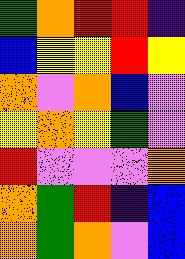[["green", "orange", "red", "red", "indigo"], ["blue", "yellow", "yellow", "red", "yellow"], ["orange", "violet", "orange", "blue", "violet"], ["yellow", "orange", "yellow", "green", "violet"], ["red", "violet", "violet", "violet", "orange"], ["orange", "green", "red", "indigo", "blue"], ["orange", "green", "orange", "violet", "blue"]]